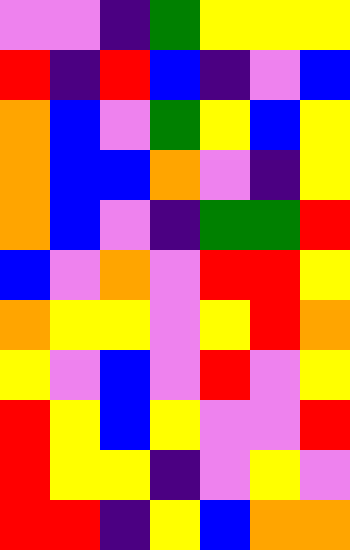[["violet", "violet", "indigo", "green", "yellow", "yellow", "yellow"], ["red", "indigo", "red", "blue", "indigo", "violet", "blue"], ["orange", "blue", "violet", "green", "yellow", "blue", "yellow"], ["orange", "blue", "blue", "orange", "violet", "indigo", "yellow"], ["orange", "blue", "violet", "indigo", "green", "green", "red"], ["blue", "violet", "orange", "violet", "red", "red", "yellow"], ["orange", "yellow", "yellow", "violet", "yellow", "red", "orange"], ["yellow", "violet", "blue", "violet", "red", "violet", "yellow"], ["red", "yellow", "blue", "yellow", "violet", "violet", "red"], ["red", "yellow", "yellow", "indigo", "violet", "yellow", "violet"], ["red", "red", "indigo", "yellow", "blue", "orange", "orange"]]